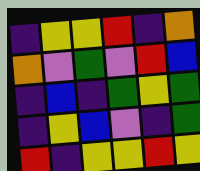[["indigo", "yellow", "yellow", "red", "indigo", "orange"], ["orange", "violet", "green", "violet", "red", "blue"], ["indigo", "blue", "indigo", "green", "yellow", "green"], ["indigo", "yellow", "blue", "violet", "indigo", "green"], ["red", "indigo", "yellow", "yellow", "red", "yellow"]]